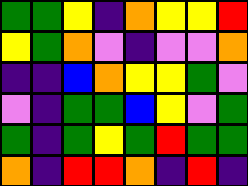[["green", "green", "yellow", "indigo", "orange", "yellow", "yellow", "red"], ["yellow", "green", "orange", "violet", "indigo", "violet", "violet", "orange"], ["indigo", "indigo", "blue", "orange", "yellow", "yellow", "green", "violet"], ["violet", "indigo", "green", "green", "blue", "yellow", "violet", "green"], ["green", "indigo", "green", "yellow", "green", "red", "green", "green"], ["orange", "indigo", "red", "red", "orange", "indigo", "red", "indigo"]]